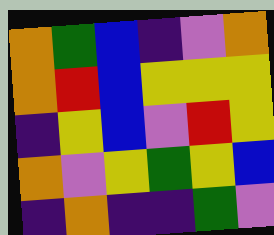[["orange", "green", "blue", "indigo", "violet", "orange"], ["orange", "red", "blue", "yellow", "yellow", "yellow"], ["indigo", "yellow", "blue", "violet", "red", "yellow"], ["orange", "violet", "yellow", "green", "yellow", "blue"], ["indigo", "orange", "indigo", "indigo", "green", "violet"]]